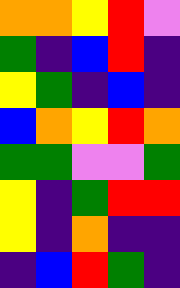[["orange", "orange", "yellow", "red", "violet"], ["green", "indigo", "blue", "red", "indigo"], ["yellow", "green", "indigo", "blue", "indigo"], ["blue", "orange", "yellow", "red", "orange"], ["green", "green", "violet", "violet", "green"], ["yellow", "indigo", "green", "red", "red"], ["yellow", "indigo", "orange", "indigo", "indigo"], ["indigo", "blue", "red", "green", "indigo"]]